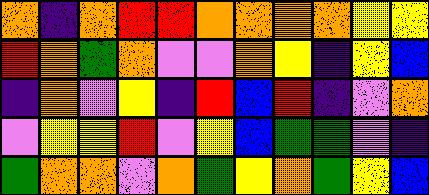[["orange", "indigo", "orange", "red", "red", "orange", "orange", "orange", "orange", "yellow", "yellow"], ["red", "orange", "green", "orange", "violet", "violet", "orange", "yellow", "indigo", "yellow", "blue"], ["indigo", "orange", "violet", "yellow", "indigo", "red", "blue", "red", "indigo", "violet", "orange"], ["violet", "yellow", "yellow", "red", "violet", "yellow", "blue", "green", "green", "violet", "indigo"], ["green", "orange", "orange", "violet", "orange", "green", "yellow", "orange", "green", "yellow", "blue"]]